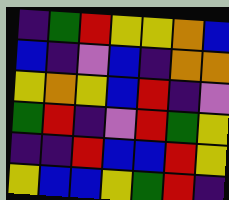[["indigo", "green", "red", "yellow", "yellow", "orange", "blue"], ["blue", "indigo", "violet", "blue", "indigo", "orange", "orange"], ["yellow", "orange", "yellow", "blue", "red", "indigo", "violet"], ["green", "red", "indigo", "violet", "red", "green", "yellow"], ["indigo", "indigo", "red", "blue", "blue", "red", "yellow"], ["yellow", "blue", "blue", "yellow", "green", "red", "indigo"]]